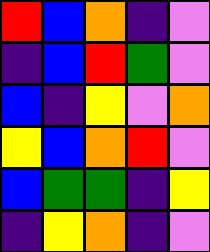[["red", "blue", "orange", "indigo", "violet"], ["indigo", "blue", "red", "green", "violet"], ["blue", "indigo", "yellow", "violet", "orange"], ["yellow", "blue", "orange", "red", "violet"], ["blue", "green", "green", "indigo", "yellow"], ["indigo", "yellow", "orange", "indigo", "violet"]]